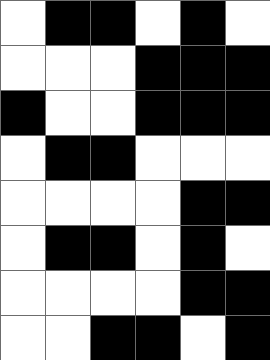[["white", "black", "black", "white", "black", "white"], ["white", "white", "white", "black", "black", "black"], ["black", "white", "white", "black", "black", "black"], ["white", "black", "black", "white", "white", "white"], ["white", "white", "white", "white", "black", "black"], ["white", "black", "black", "white", "black", "white"], ["white", "white", "white", "white", "black", "black"], ["white", "white", "black", "black", "white", "black"]]